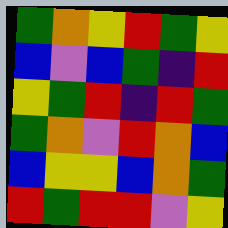[["green", "orange", "yellow", "red", "green", "yellow"], ["blue", "violet", "blue", "green", "indigo", "red"], ["yellow", "green", "red", "indigo", "red", "green"], ["green", "orange", "violet", "red", "orange", "blue"], ["blue", "yellow", "yellow", "blue", "orange", "green"], ["red", "green", "red", "red", "violet", "yellow"]]